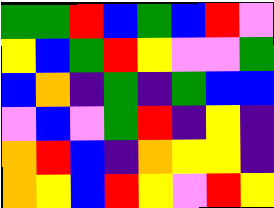[["green", "green", "red", "blue", "green", "blue", "red", "violet"], ["yellow", "blue", "green", "red", "yellow", "violet", "violet", "green"], ["blue", "orange", "indigo", "green", "indigo", "green", "blue", "blue"], ["violet", "blue", "violet", "green", "red", "indigo", "yellow", "indigo"], ["orange", "red", "blue", "indigo", "orange", "yellow", "yellow", "indigo"], ["orange", "yellow", "blue", "red", "yellow", "violet", "red", "yellow"]]